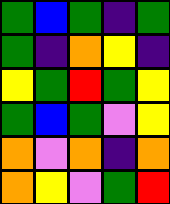[["green", "blue", "green", "indigo", "green"], ["green", "indigo", "orange", "yellow", "indigo"], ["yellow", "green", "red", "green", "yellow"], ["green", "blue", "green", "violet", "yellow"], ["orange", "violet", "orange", "indigo", "orange"], ["orange", "yellow", "violet", "green", "red"]]